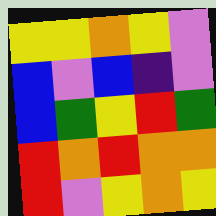[["yellow", "yellow", "orange", "yellow", "violet"], ["blue", "violet", "blue", "indigo", "violet"], ["blue", "green", "yellow", "red", "green"], ["red", "orange", "red", "orange", "orange"], ["red", "violet", "yellow", "orange", "yellow"]]